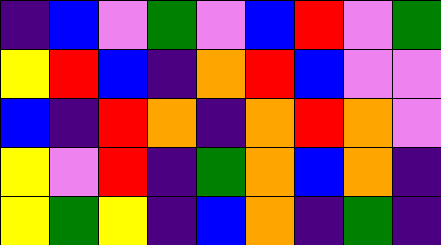[["indigo", "blue", "violet", "green", "violet", "blue", "red", "violet", "green"], ["yellow", "red", "blue", "indigo", "orange", "red", "blue", "violet", "violet"], ["blue", "indigo", "red", "orange", "indigo", "orange", "red", "orange", "violet"], ["yellow", "violet", "red", "indigo", "green", "orange", "blue", "orange", "indigo"], ["yellow", "green", "yellow", "indigo", "blue", "orange", "indigo", "green", "indigo"]]